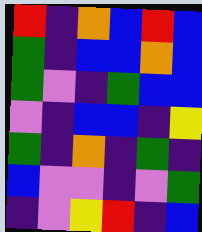[["red", "indigo", "orange", "blue", "red", "blue"], ["green", "indigo", "blue", "blue", "orange", "blue"], ["green", "violet", "indigo", "green", "blue", "blue"], ["violet", "indigo", "blue", "blue", "indigo", "yellow"], ["green", "indigo", "orange", "indigo", "green", "indigo"], ["blue", "violet", "violet", "indigo", "violet", "green"], ["indigo", "violet", "yellow", "red", "indigo", "blue"]]